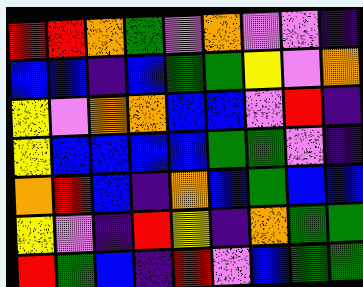[["red", "red", "orange", "green", "violet", "orange", "violet", "violet", "indigo"], ["blue", "blue", "indigo", "blue", "green", "green", "yellow", "violet", "orange"], ["yellow", "violet", "orange", "orange", "blue", "blue", "violet", "red", "indigo"], ["yellow", "blue", "blue", "blue", "blue", "green", "green", "violet", "indigo"], ["orange", "red", "blue", "indigo", "orange", "blue", "green", "blue", "blue"], ["yellow", "violet", "indigo", "red", "yellow", "indigo", "orange", "green", "green"], ["red", "green", "blue", "indigo", "red", "violet", "blue", "green", "green"]]